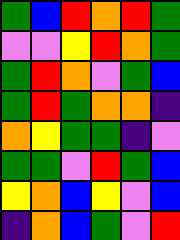[["green", "blue", "red", "orange", "red", "green"], ["violet", "violet", "yellow", "red", "orange", "green"], ["green", "red", "orange", "violet", "green", "blue"], ["green", "red", "green", "orange", "orange", "indigo"], ["orange", "yellow", "green", "green", "indigo", "violet"], ["green", "green", "violet", "red", "green", "blue"], ["yellow", "orange", "blue", "yellow", "violet", "blue"], ["indigo", "orange", "blue", "green", "violet", "red"]]